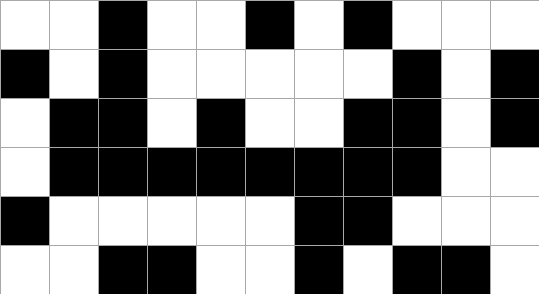[["white", "white", "black", "white", "white", "black", "white", "black", "white", "white", "white"], ["black", "white", "black", "white", "white", "white", "white", "white", "black", "white", "black"], ["white", "black", "black", "white", "black", "white", "white", "black", "black", "white", "black"], ["white", "black", "black", "black", "black", "black", "black", "black", "black", "white", "white"], ["black", "white", "white", "white", "white", "white", "black", "black", "white", "white", "white"], ["white", "white", "black", "black", "white", "white", "black", "white", "black", "black", "white"]]